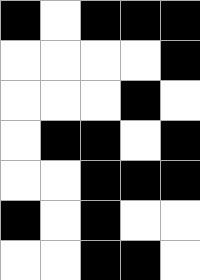[["black", "white", "black", "black", "black"], ["white", "white", "white", "white", "black"], ["white", "white", "white", "black", "white"], ["white", "black", "black", "white", "black"], ["white", "white", "black", "black", "black"], ["black", "white", "black", "white", "white"], ["white", "white", "black", "black", "white"]]